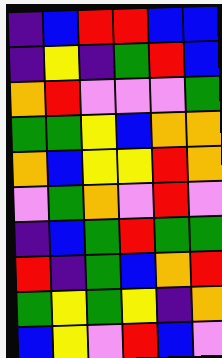[["indigo", "blue", "red", "red", "blue", "blue"], ["indigo", "yellow", "indigo", "green", "red", "blue"], ["orange", "red", "violet", "violet", "violet", "green"], ["green", "green", "yellow", "blue", "orange", "orange"], ["orange", "blue", "yellow", "yellow", "red", "orange"], ["violet", "green", "orange", "violet", "red", "violet"], ["indigo", "blue", "green", "red", "green", "green"], ["red", "indigo", "green", "blue", "orange", "red"], ["green", "yellow", "green", "yellow", "indigo", "orange"], ["blue", "yellow", "violet", "red", "blue", "violet"]]